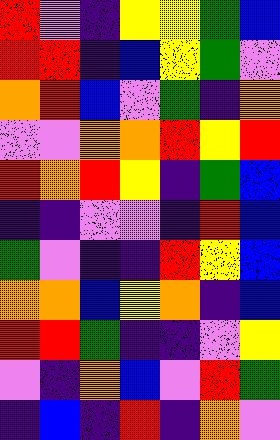[["red", "violet", "indigo", "yellow", "yellow", "green", "blue"], ["red", "red", "indigo", "blue", "yellow", "green", "violet"], ["orange", "red", "blue", "violet", "green", "indigo", "orange"], ["violet", "violet", "orange", "orange", "red", "yellow", "red"], ["red", "orange", "red", "yellow", "indigo", "green", "blue"], ["indigo", "indigo", "violet", "violet", "indigo", "red", "blue"], ["green", "violet", "indigo", "indigo", "red", "yellow", "blue"], ["orange", "orange", "blue", "yellow", "orange", "indigo", "blue"], ["red", "red", "green", "indigo", "indigo", "violet", "yellow"], ["violet", "indigo", "orange", "blue", "violet", "red", "green"], ["indigo", "blue", "indigo", "red", "indigo", "orange", "violet"]]